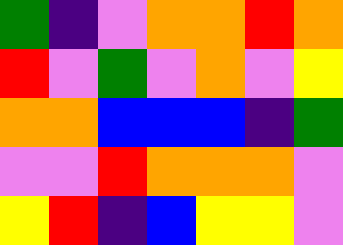[["green", "indigo", "violet", "orange", "orange", "red", "orange"], ["red", "violet", "green", "violet", "orange", "violet", "yellow"], ["orange", "orange", "blue", "blue", "blue", "indigo", "green"], ["violet", "violet", "red", "orange", "orange", "orange", "violet"], ["yellow", "red", "indigo", "blue", "yellow", "yellow", "violet"]]